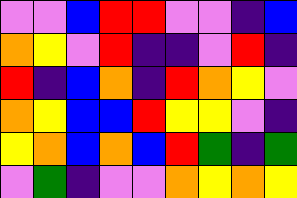[["violet", "violet", "blue", "red", "red", "violet", "violet", "indigo", "blue"], ["orange", "yellow", "violet", "red", "indigo", "indigo", "violet", "red", "indigo"], ["red", "indigo", "blue", "orange", "indigo", "red", "orange", "yellow", "violet"], ["orange", "yellow", "blue", "blue", "red", "yellow", "yellow", "violet", "indigo"], ["yellow", "orange", "blue", "orange", "blue", "red", "green", "indigo", "green"], ["violet", "green", "indigo", "violet", "violet", "orange", "yellow", "orange", "yellow"]]